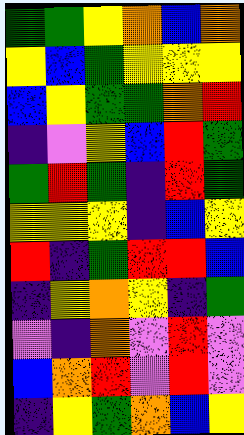[["green", "green", "yellow", "orange", "blue", "orange"], ["yellow", "blue", "green", "yellow", "yellow", "yellow"], ["blue", "yellow", "green", "green", "orange", "red"], ["indigo", "violet", "yellow", "blue", "red", "green"], ["green", "red", "green", "indigo", "red", "green"], ["yellow", "yellow", "yellow", "indigo", "blue", "yellow"], ["red", "indigo", "green", "red", "red", "blue"], ["indigo", "yellow", "orange", "yellow", "indigo", "green"], ["violet", "indigo", "orange", "violet", "red", "violet"], ["blue", "orange", "red", "violet", "red", "violet"], ["indigo", "yellow", "green", "orange", "blue", "yellow"]]